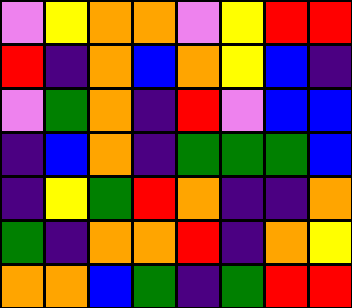[["violet", "yellow", "orange", "orange", "violet", "yellow", "red", "red"], ["red", "indigo", "orange", "blue", "orange", "yellow", "blue", "indigo"], ["violet", "green", "orange", "indigo", "red", "violet", "blue", "blue"], ["indigo", "blue", "orange", "indigo", "green", "green", "green", "blue"], ["indigo", "yellow", "green", "red", "orange", "indigo", "indigo", "orange"], ["green", "indigo", "orange", "orange", "red", "indigo", "orange", "yellow"], ["orange", "orange", "blue", "green", "indigo", "green", "red", "red"]]